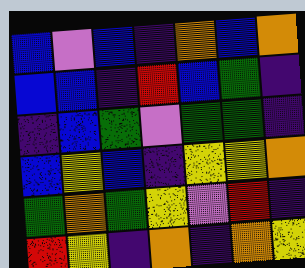[["blue", "violet", "blue", "indigo", "orange", "blue", "orange"], ["blue", "blue", "indigo", "red", "blue", "green", "indigo"], ["indigo", "blue", "green", "violet", "green", "green", "indigo"], ["blue", "yellow", "blue", "indigo", "yellow", "yellow", "orange"], ["green", "orange", "green", "yellow", "violet", "red", "indigo"], ["red", "yellow", "indigo", "orange", "indigo", "orange", "yellow"]]